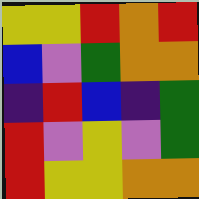[["yellow", "yellow", "red", "orange", "red"], ["blue", "violet", "green", "orange", "orange"], ["indigo", "red", "blue", "indigo", "green"], ["red", "violet", "yellow", "violet", "green"], ["red", "yellow", "yellow", "orange", "orange"]]